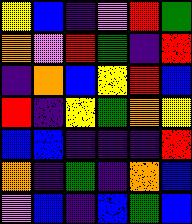[["yellow", "blue", "indigo", "violet", "red", "green"], ["orange", "violet", "red", "green", "indigo", "red"], ["indigo", "orange", "blue", "yellow", "red", "blue"], ["red", "indigo", "yellow", "green", "orange", "yellow"], ["blue", "blue", "indigo", "indigo", "indigo", "red"], ["orange", "indigo", "green", "indigo", "orange", "blue"], ["violet", "blue", "indigo", "blue", "green", "blue"]]